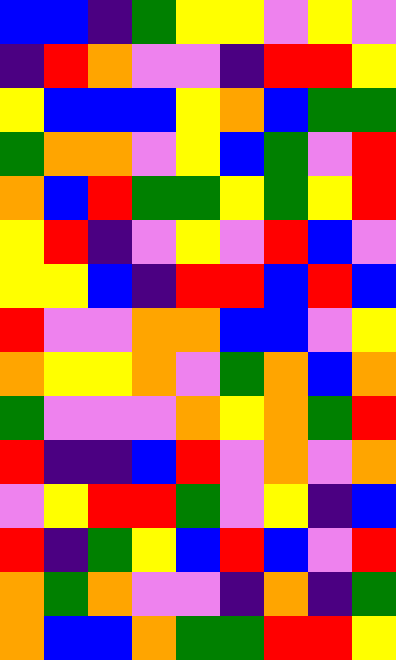[["blue", "blue", "indigo", "green", "yellow", "yellow", "violet", "yellow", "violet"], ["indigo", "red", "orange", "violet", "violet", "indigo", "red", "red", "yellow"], ["yellow", "blue", "blue", "blue", "yellow", "orange", "blue", "green", "green"], ["green", "orange", "orange", "violet", "yellow", "blue", "green", "violet", "red"], ["orange", "blue", "red", "green", "green", "yellow", "green", "yellow", "red"], ["yellow", "red", "indigo", "violet", "yellow", "violet", "red", "blue", "violet"], ["yellow", "yellow", "blue", "indigo", "red", "red", "blue", "red", "blue"], ["red", "violet", "violet", "orange", "orange", "blue", "blue", "violet", "yellow"], ["orange", "yellow", "yellow", "orange", "violet", "green", "orange", "blue", "orange"], ["green", "violet", "violet", "violet", "orange", "yellow", "orange", "green", "red"], ["red", "indigo", "indigo", "blue", "red", "violet", "orange", "violet", "orange"], ["violet", "yellow", "red", "red", "green", "violet", "yellow", "indigo", "blue"], ["red", "indigo", "green", "yellow", "blue", "red", "blue", "violet", "red"], ["orange", "green", "orange", "violet", "violet", "indigo", "orange", "indigo", "green"], ["orange", "blue", "blue", "orange", "green", "green", "red", "red", "yellow"]]